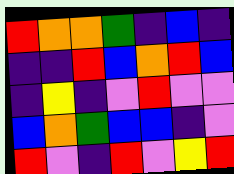[["red", "orange", "orange", "green", "indigo", "blue", "indigo"], ["indigo", "indigo", "red", "blue", "orange", "red", "blue"], ["indigo", "yellow", "indigo", "violet", "red", "violet", "violet"], ["blue", "orange", "green", "blue", "blue", "indigo", "violet"], ["red", "violet", "indigo", "red", "violet", "yellow", "red"]]